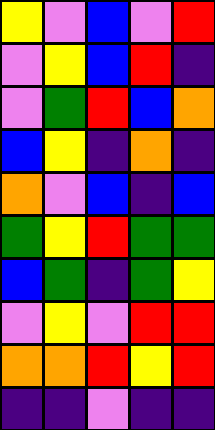[["yellow", "violet", "blue", "violet", "red"], ["violet", "yellow", "blue", "red", "indigo"], ["violet", "green", "red", "blue", "orange"], ["blue", "yellow", "indigo", "orange", "indigo"], ["orange", "violet", "blue", "indigo", "blue"], ["green", "yellow", "red", "green", "green"], ["blue", "green", "indigo", "green", "yellow"], ["violet", "yellow", "violet", "red", "red"], ["orange", "orange", "red", "yellow", "red"], ["indigo", "indigo", "violet", "indigo", "indigo"]]